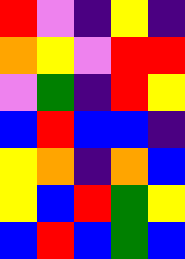[["red", "violet", "indigo", "yellow", "indigo"], ["orange", "yellow", "violet", "red", "red"], ["violet", "green", "indigo", "red", "yellow"], ["blue", "red", "blue", "blue", "indigo"], ["yellow", "orange", "indigo", "orange", "blue"], ["yellow", "blue", "red", "green", "yellow"], ["blue", "red", "blue", "green", "blue"]]